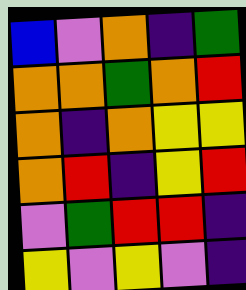[["blue", "violet", "orange", "indigo", "green"], ["orange", "orange", "green", "orange", "red"], ["orange", "indigo", "orange", "yellow", "yellow"], ["orange", "red", "indigo", "yellow", "red"], ["violet", "green", "red", "red", "indigo"], ["yellow", "violet", "yellow", "violet", "indigo"]]